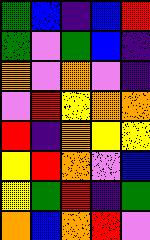[["green", "blue", "indigo", "blue", "red"], ["green", "violet", "green", "blue", "indigo"], ["orange", "violet", "orange", "violet", "indigo"], ["violet", "red", "yellow", "orange", "orange"], ["red", "indigo", "orange", "yellow", "yellow"], ["yellow", "red", "orange", "violet", "blue"], ["yellow", "green", "red", "indigo", "green"], ["orange", "blue", "orange", "red", "violet"]]